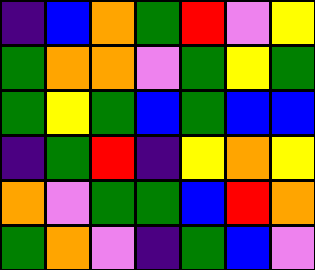[["indigo", "blue", "orange", "green", "red", "violet", "yellow"], ["green", "orange", "orange", "violet", "green", "yellow", "green"], ["green", "yellow", "green", "blue", "green", "blue", "blue"], ["indigo", "green", "red", "indigo", "yellow", "orange", "yellow"], ["orange", "violet", "green", "green", "blue", "red", "orange"], ["green", "orange", "violet", "indigo", "green", "blue", "violet"]]